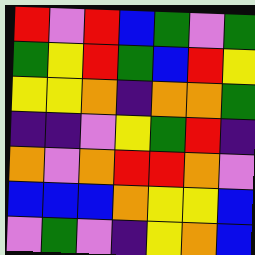[["red", "violet", "red", "blue", "green", "violet", "green"], ["green", "yellow", "red", "green", "blue", "red", "yellow"], ["yellow", "yellow", "orange", "indigo", "orange", "orange", "green"], ["indigo", "indigo", "violet", "yellow", "green", "red", "indigo"], ["orange", "violet", "orange", "red", "red", "orange", "violet"], ["blue", "blue", "blue", "orange", "yellow", "yellow", "blue"], ["violet", "green", "violet", "indigo", "yellow", "orange", "blue"]]